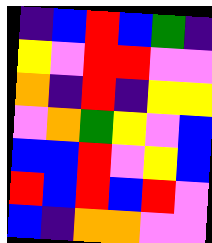[["indigo", "blue", "red", "blue", "green", "indigo"], ["yellow", "violet", "red", "red", "violet", "violet"], ["orange", "indigo", "red", "indigo", "yellow", "yellow"], ["violet", "orange", "green", "yellow", "violet", "blue"], ["blue", "blue", "red", "violet", "yellow", "blue"], ["red", "blue", "red", "blue", "red", "violet"], ["blue", "indigo", "orange", "orange", "violet", "violet"]]